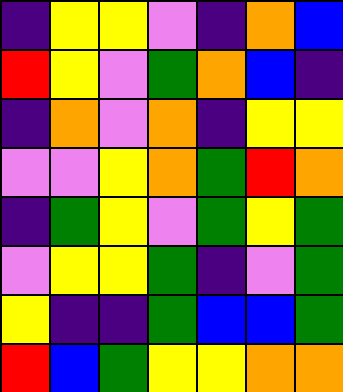[["indigo", "yellow", "yellow", "violet", "indigo", "orange", "blue"], ["red", "yellow", "violet", "green", "orange", "blue", "indigo"], ["indigo", "orange", "violet", "orange", "indigo", "yellow", "yellow"], ["violet", "violet", "yellow", "orange", "green", "red", "orange"], ["indigo", "green", "yellow", "violet", "green", "yellow", "green"], ["violet", "yellow", "yellow", "green", "indigo", "violet", "green"], ["yellow", "indigo", "indigo", "green", "blue", "blue", "green"], ["red", "blue", "green", "yellow", "yellow", "orange", "orange"]]